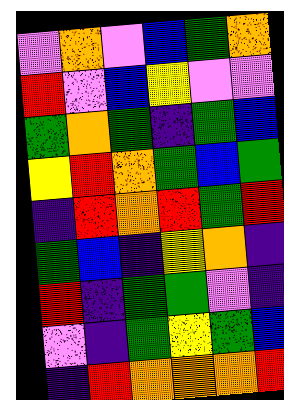[["violet", "orange", "violet", "blue", "green", "orange"], ["red", "violet", "blue", "yellow", "violet", "violet"], ["green", "orange", "green", "indigo", "green", "blue"], ["yellow", "red", "orange", "green", "blue", "green"], ["indigo", "red", "orange", "red", "green", "red"], ["green", "blue", "indigo", "yellow", "orange", "indigo"], ["red", "indigo", "green", "green", "violet", "indigo"], ["violet", "indigo", "green", "yellow", "green", "blue"], ["indigo", "red", "orange", "orange", "orange", "red"]]